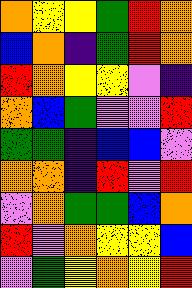[["orange", "yellow", "yellow", "green", "red", "orange"], ["blue", "orange", "indigo", "green", "red", "orange"], ["red", "orange", "yellow", "yellow", "violet", "indigo"], ["orange", "blue", "green", "violet", "violet", "red"], ["green", "green", "indigo", "blue", "blue", "violet"], ["orange", "orange", "indigo", "red", "violet", "red"], ["violet", "orange", "green", "green", "blue", "orange"], ["red", "violet", "orange", "yellow", "yellow", "blue"], ["violet", "green", "yellow", "orange", "yellow", "red"]]